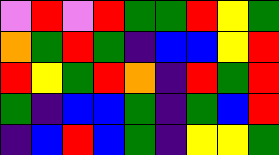[["violet", "red", "violet", "red", "green", "green", "red", "yellow", "green"], ["orange", "green", "red", "green", "indigo", "blue", "blue", "yellow", "red"], ["red", "yellow", "green", "red", "orange", "indigo", "red", "green", "red"], ["green", "indigo", "blue", "blue", "green", "indigo", "green", "blue", "red"], ["indigo", "blue", "red", "blue", "green", "indigo", "yellow", "yellow", "green"]]